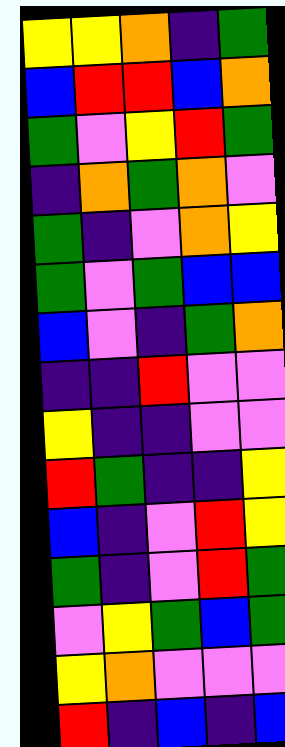[["yellow", "yellow", "orange", "indigo", "green"], ["blue", "red", "red", "blue", "orange"], ["green", "violet", "yellow", "red", "green"], ["indigo", "orange", "green", "orange", "violet"], ["green", "indigo", "violet", "orange", "yellow"], ["green", "violet", "green", "blue", "blue"], ["blue", "violet", "indigo", "green", "orange"], ["indigo", "indigo", "red", "violet", "violet"], ["yellow", "indigo", "indigo", "violet", "violet"], ["red", "green", "indigo", "indigo", "yellow"], ["blue", "indigo", "violet", "red", "yellow"], ["green", "indigo", "violet", "red", "green"], ["violet", "yellow", "green", "blue", "green"], ["yellow", "orange", "violet", "violet", "violet"], ["red", "indigo", "blue", "indigo", "blue"]]